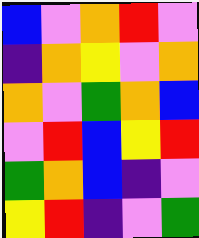[["blue", "violet", "orange", "red", "violet"], ["indigo", "orange", "yellow", "violet", "orange"], ["orange", "violet", "green", "orange", "blue"], ["violet", "red", "blue", "yellow", "red"], ["green", "orange", "blue", "indigo", "violet"], ["yellow", "red", "indigo", "violet", "green"]]